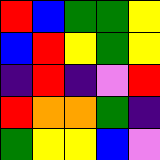[["red", "blue", "green", "green", "yellow"], ["blue", "red", "yellow", "green", "yellow"], ["indigo", "red", "indigo", "violet", "red"], ["red", "orange", "orange", "green", "indigo"], ["green", "yellow", "yellow", "blue", "violet"]]